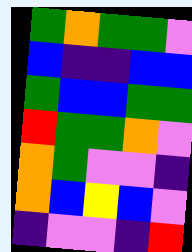[["green", "orange", "green", "green", "violet"], ["blue", "indigo", "indigo", "blue", "blue"], ["green", "blue", "blue", "green", "green"], ["red", "green", "green", "orange", "violet"], ["orange", "green", "violet", "violet", "indigo"], ["orange", "blue", "yellow", "blue", "violet"], ["indigo", "violet", "violet", "indigo", "red"]]